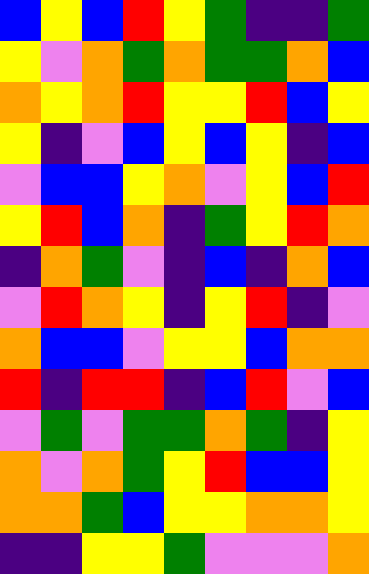[["blue", "yellow", "blue", "red", "yellow", "green", "indigo", "indigo", "green"], ["yellow", "violet", "orange", "green", "orange", "green", "green", "orange", "blue"], ["orange", "yellow", "orange", "red", "yellow", "yellow", "red", "blue", "yellow"], ["yellow", "indigo", "violet", "blue", "yellow", "blue", "yellow", "indigo", "blue"], ["violet", "blue", "blue", "yellow", "orange", "violet", "yellow", "blue", "red"], ["yellow", "red", "blue", "orange", "indigo", "green", "yellow", "red", "orange"], ["indigo", "orange", "green", "violet", "indigo", "blue", "indigo", "orange", "blue"], ["violet", "red", "orange", "yellow", "indigo", "yellow", "red", "indigo", "violet"], ["orange", "blue", "blue", "violet", "yellow", "yellow", "blue", "orange", "orange"], ["red", "indigo", "red", "red", "indigo", "blue", "red", "violet", "blue"], ["violet", "green", "violet", "green", "green", "orange", "green", "indigo", "yellow"], ["orange", "violet", "orange", "green", "yellow", "red", "blue", "blue", "yellow"], ["orange", "orange", "green", "blue", "yellow", "yellow", "orange", "orange", "yellow"], ["indigo", "indigo", "yellow", "yellow", "green", "violet", "violet", "violet", "orange"]]